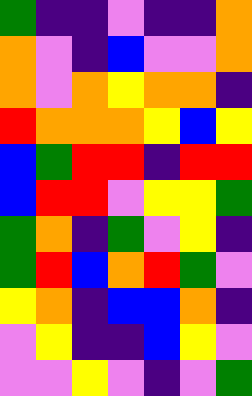[["green", "indigo", "indigo", "violet", "indigo", "indigo", "orange"], ["orange", "violet", "indigo", "blue", "violet", "violet", "orange"], ["orange", "violet", "orange", "yellow", "orange", "orange", "indigo"], ["red", "orange", "orange", "orange", "yellow", "blue", "yellow"], ["blue", "green", "red", "red", "indigo", "red", "red"], ["blue", "red", "red", "violet", "yellow", "yellow", "green"], ["green", "orange", "indigo", "green", "violet", "yellow", "indigo"], ["green", "red", "blue", "orange", "red", "green", "violet"], ["yellow", "orange", "indigo", "blue", "blue", "orange", "indigo"], ["violet", "yellow", "indigo", "indigo", "blue", "yellow", "violet"], ["violet", "violet", "yellow", "violet", "indigo", "violet", "green"]]